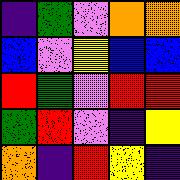[["indigo", "green", "violet", "orange", "orange"], ["blue", "violet", "yellow", "blue", "blue"], ["red", "green", "violet", "red", "red"], ["green", "red", "violet", "indigo", "yellow"], ["orange", "indigo", "red", "yellow", "indigo"]]